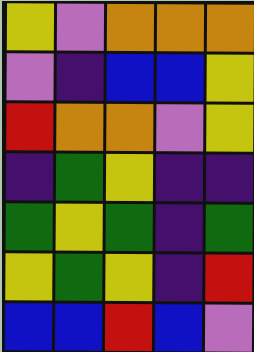[["yellow", "violet", "orange", "orange", "orange"], ["violet", "indigo", "blue", "blue", "yellow"], ["red", "orange", "orange", "violet", "yellow"], ["indigo", "green", "yellow", "indigo", "indigo"], ["green", "yellow", "green", "indigo", "green"], ["yellow", "green", "yellow", "indigo", "red"], ["blue", "blue", "red", "blue", "violet"]]